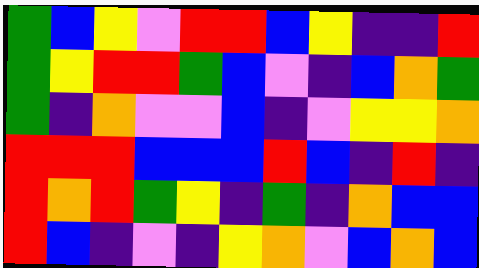[["green", "blue", "yellow", "violet", "red", "red", "blue", "yellow", "indigo", "indigo", "red"], ["green", "yellow", "red", "red", "green", "blue", "violet", "indigo", "blue", "orange", "green"], ["green", "indigo", "orange", "violet", "violet", "blue", "indigo", "violet", "yellow", "yellow", "orange"], ["red", "red", "red", "blue", "blue", "blue", "red", "blue", "indigo", "red", "indigo"], ["red", "orange", "red", "green", "yellow", "indigo", "green", "indigo", "orange", "blue", "blue"], ["red", "blue", "indigo", "violet", "indigo", "yellow", "orange", "violet", "blue", "orange", "blue"]]